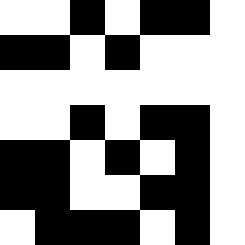[["white", "white", "black", "white", "black", "black", "white"], ["black", "black", "white", "black", "white", "white", "white"], ["white", "white", "white", "white", "white", "white", "white"], ["white", "white", "black", "white", "black", "black", "white"], ["black", "black", "white", "black", "white", "black", "white"], ["black", "black", "white", "white", "black", "black", "white"], ["white", "black", "black", "black", "white", "black", "white"]]